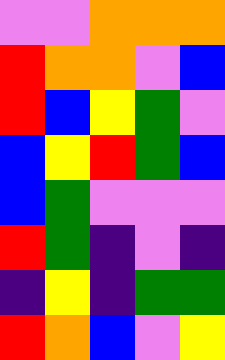[["violet", "violet", "orange", "orange", "orange"], ["red", "orange", "orange", "violet", "blue"], ["red", "blue", "yellow", "green", "violet"], ["blue", "yellow", "red", "green", "blue"], ["blue", "green", "violet", "violet", "violet"], ["red", "green", "indigo", "violet", "indigo"], ["indigo", "yellow", "indigo", "green", "green"], ["red", "orange", "blue", "violet", "yellow"]]